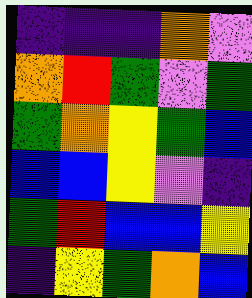[["indigo", "indigo", "indigo", "orange", "violet"], ["orange", "red", "green", "violet", "green"], ["green", "orange", "yellow", "green", "blue"], ["blue", "blue", "yellow", "violet", "indigo"], ["green", "red", "blue", "blue", "yellow"], ["indigo", "yellow", "green", "orange", "blue"]]